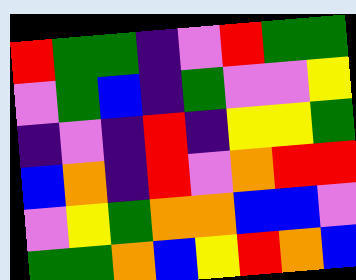[["red", "green", "green", "indigo", "violet", "red", "green", "green"], ["violet", "green", "blue", "indigo", "green", "violet", "violet", "yellow"], ["indigo", "violet", "indigo", "red", "indigo", "yellow", "yellow", "green"], ["blue", "orange", "indigo", "red", "violet", "orange", "red", "red"], ["violet", "yellow", "green", "orange", "orange", "blue", "blue", "violet"], ["green", "green", "orange", "blue", "yellow", "red", "orange", "blue"]]